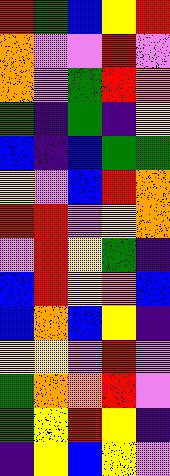[["red", "green", "blue", "yellow", "red"], ["orange", "violet", "violet", "red", "violet"], ["orange", "violet", "green", "red", "orange"], ["green", "indigo", "green", "indigo", "yellow"], ["blue", "indigo", "blue", "green", "green"], ["yellow", "violet", "blue", "red", "orange"], ["red", "red", "violet", "yellow", "orange"], ["violet", "red", "yellow", "green", "indigo"], ["blue", "red", "yellow", "orange", "blue"], ["blue", "orange", "blue", "yellow", "indigo"], ["yellow", "yellow", "violet", "red", "violet"], ["green", "orange", "orange", "red", "violet"], ["green", "yellow", "red", "yellow", "indigo"], ["indigo", "yellow", "blue", "yellow", "violet"]]